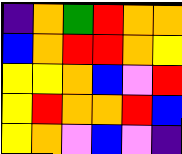[["indigo", "orange", "green", "red", "orange", "orange"], ["blue", "orange", "red", "red", "orange", "yellow"], ["yellow", "yellow", "orange", "blue", "violet", "red"], ["yellow", "red", "orange", "orange", "red", "blue"], ["yellow", "orange", "violet", "blue", "violet", "indigo"]]